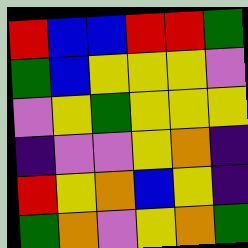[["red", "blue", "blue", "red", "red", "green"], ["green", "blue", "yellow", "yellow", "yellow", "violet"], ["violet", "yellow", "green", "yellow", "yellow", "yellow"], ["indigo", "violet", "violet", "yellow", "orange", "indigo"], ["red", "yellow", "orange", "blue", "yellow", "indigo"], ["green", "orange", "violet", "yellow", "orange", "green"]]